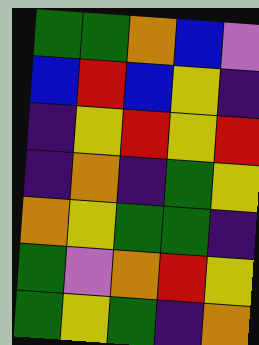[["green", "green", "orange", "blue", "violet"], ["blue", "red", "blue", "yellow", "indigo"], ["indigo", "yellow", "red", "yellow", "red"], ["indigo", "orange", "indigo", "green", "yellow"], ["orange", "yellow", "green", "green", "indigo"], ["green", "violet", "orange", "red", "yellow"], ["green", "yellow", "green", "indigo", "orange"]]